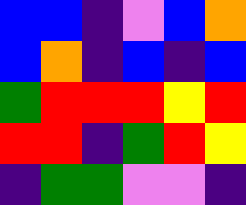[["blue", "blue", "indigo", "violet", "blue", "orange"], ["blue", "orange", "indigo", "blue", "indigo", "blue"], ["green", "red", "red", "red", "yellow", "red"], ["red", "red", "indigo", "green", "red", "yellow"], ["indigo", "green", "green", "violet", "violet", "indigo"]]